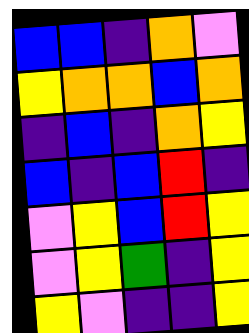[["blue", "blue", "indigo", "orange", "violet"], ["yellow", "orange", "orange", "blue", "orange"], ["indigo", "blue", "indigo", "orange", "yellow"], ["blue", "indigo", "blue", "red", "indigo"], ["violet", "yellow", "blue", "red", "yellow"], ["violet", "yellow", "green", "indigo", "yellow"], ["yellow", "violet", "indigo", "indigo", "yellow"]]